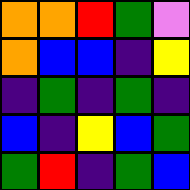[["orange", "orange", "red", "green", "violet"], ["orange", "blue", "blue", "indigo", "yellow"], ["indigo", "green", "indigo", "green", "indigo"], ["blue", "indigo", "yellow", "blue", "green"], ["green", "red", "indigo", "green", "blue"]]